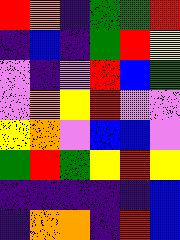[["red", "orange", "indigo", "green", "green", "red"], ["indigo", "blue", "indigo", "green", "red", "yellow"], ["violet", "indigo", "violet", "red", "blue", "green"], ["violet", "orange", "yellow", "red", "violet", "violet"], ["yellow", "orange", "violet", "blue", "blue", "violet"], ["green", "red", "green", "yellow", "red", "yellow"], ["indigo", "indigo", "indigo", "indigo", "indigo", "blue"], ["indigo", "orange", "orange", "indigo", "red", "blue"]]